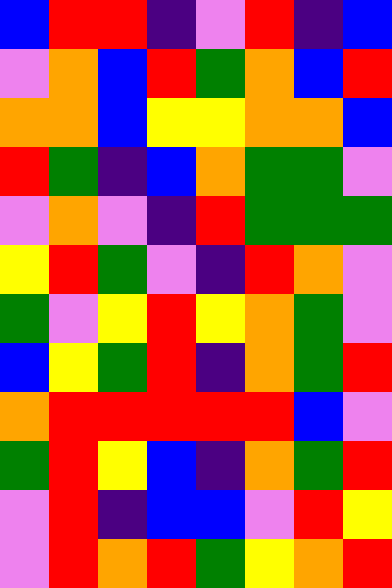[["blue", "red", "red", "indigo", "violet", "red", "indigo", "blue"], ["violet", "orange", "blue", "red", "green", "orange", "blue", "red"], ["orange", "orange", "blue", "yellow", "yellow", "orange", "orange", "blue"], ["red", "green", "indigo", "blue", "orange", "green", "green", "violet"], ["violet", "orange", "violet", "indigo", "red", "green", "green", "green"], ["yellow", "red", "green", "violet", "indigo", "red", "orange", "violet"], ["green", "violet", "yellow", "red", "yellow", "orange", "green", "violet"], ["blue", "yellow", "green", "red", "indigo", "orange", "green", "red"], ["orange", "red", "red", "red", "red", "red", "blue", "violet"], ["green", "red", "yellow", "blue", "indigo", "orange", "green", "red"], ["violet", "red", "indigo", "blue", "blue", "violet", "red", "yellow"], ["violet", "red", "orange", "red", "green", "yellow", "orange", "red"]]